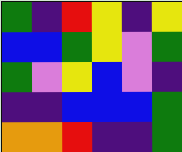[["green", "indigo", "red", "yellow", "indigo", "yellow"], ["blue", "blue", "green", "yellow", "violet", "green"], ["green", "violet", "yellow", "blue", "violet", "indigo"], ["indigo", "indigo", "blue", "blue", "blue", "green"], ["orange", "orange", "red", "indigo", "indigo", "green"]]